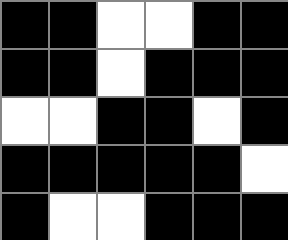[["black", "black", "white", "white", "black", "black"], ["black", "black", "white", "black", "black", "black"], ["white", "white", "black", "black", "white", "black"], ["black", "black", "black", "black", "black", "white"], ["black", "white", "white", "black", "black", "black"]]